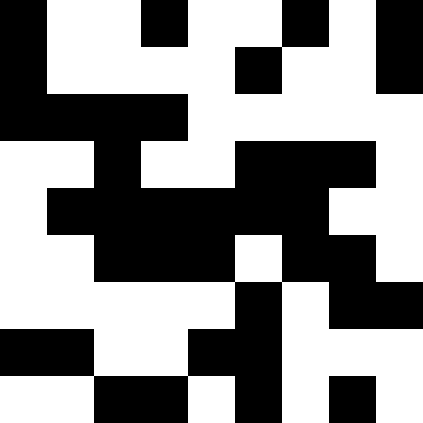[["black", "white", "white", "black", "white", "white", "black", "white", "black"], ["black", "white", "white", "white", "white", "black", "white", "white", "black"], ["black", "black", "black", "black", "white", "white", "white", "white", "white"], ["white", "white", "black", "white", "white", "black", "black", "black", "white"], ["white", "black", "black", "black", "black", "black", "black", "white", "white"], ["white", "white", "black", "black", "black", "white", "black", "black", "white"], ["white", "white", "white", "white", "white", "black", "white", "black", "black"], ["black", "black", "white", "white", "black", "black", "white", "white", "white"], ["white", "white", "black", "black", "white", "black", "white", "black", "white"]]